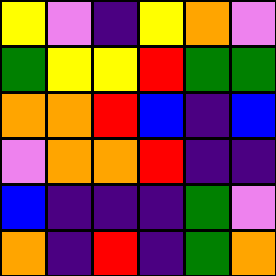[["yellow", "violet", "indigo", "yellow", "orange", "violet"], ["green", "yellow", "yellow", "red", "green", "green"], ["orange", "orange", "red", "blue", "indigo", "blue"], ["violet", "orange", "orange", "red", "indigo", "indigo"], ["blue", "indigo", "indigo", "indigo", "green", "violet"], ["orange", "indigo", "red", "indigo", "green", "orange"]]